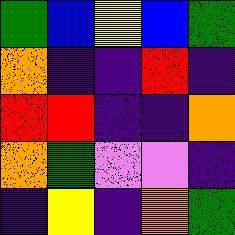[["green", "blue", "yellow", "blue", "green"], ["orange", "indigo", "indigo", "red", "indigo"], ["red", "red", "indigo", "indigo", "orange"], ["orange", "green", "violet", "violet", "indigo"], ["indigo", "yellow", "indigo", "orange", "green"]]